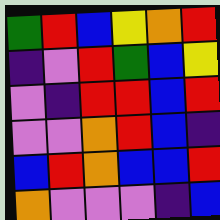[["green", "red", "blue", "yellow", "orange", "red"], ["indigo", "violet", "red", "green", "blue", "yellow"], ["violet", "indigo", "red", "red", "blue", "red"], ["violet", "violet", "orange", "red", "blue", "indigo"], ["blue", "red", "orange", "blue", "blue", "red"], ["orange", "violet", "violet", "violet", "indigo", "blue"]]